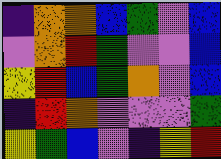[["indigo", "orange", "orange", "blue", "green", "violet", "blue"], ["violet", "orange", "red", "green", "violet", "violet", "blue"], ["yellow", "red", "blue", "green", "orange", "violet", "blue"], ["indigo", "red", "orange", "violet", "violet", "violet", "green"], ["yellow", "green", "blue", "violet", "indigo", "yellow", "red"]]